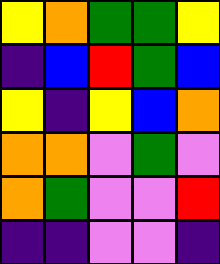[["yellow", "orange", "green", "green", "yellow"], ["indigo", "blue", "red", "green", "blue"], ["yellow", "indigo", "yellow", "blue", "orange"], ["orange", "orange", "violet", "green", "violet"], ["orange", "green", "violet", "violet", "red"], ["indigo", "indigo", "violet", "violet", "indigo"]]